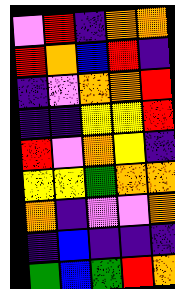[["violet", "red", "indigo", "orange", "orange"], ["red", "orange", "blue", "red", "indigo"], ["indigo", "violet", "orange", "orange", "red"], ["indigo", "indigo", "yellow", "yellow", "red"], ["red", "violet", "orange", "yellow", "indigo"], ["yellow", "yellow", "green", "orange", "orange"], ["orange", "indigo", "violet", "violet", "orange"], ["indigo", "blue", "indigo", "indigo", "indigo"], ["green", "blue", "green", "red", "orange"]]